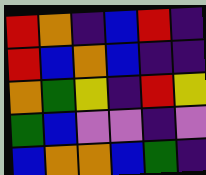[["red", "orange", "indigo", "blue", "red", "indigo"], ["red", "blue", "orange", "blue", "indigo", "indigo"], ["orange", "green", "yellow", "indigo", "red", "yellow"], ["green", "blue", "violet", "violet", "indigo", "violet"], ["blue", "orange", "orange", "blue", "green", "indigo"]]